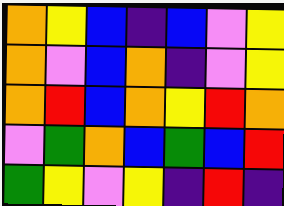[["orange", "yellow", "blue", "indigo", "blue", "violet", "yellow"], ["orange", "violet", "blue", "orange", "indigo", "violet", "yellow"], ["orange", "red", "blue", "orange", "yellow", "red", "orange"], ["violet", "green", "orange", "blue", "green", "blue", "red"], ["green", "yellow", "violet", "yellow", "indigo", "red", "indigo"]]